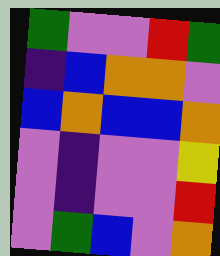[["green", "violet", "violet", "red", "green"], ["indigo", "blue", "orange", "orange", "violet"], ["blue", "orange", "blue", "blue", "orange"], ["violet", "indigo", "violet", "violet", "yellow"], ["violet", "indigo", "violet", "violet", "red"], ["violet", "green", "blue", "violet", "orange"]]